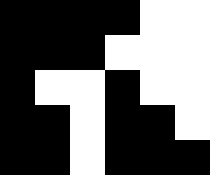[["black", "black", "black", "black", "white", "white"], ["black", "black", "black", "white", "white", "white"], ["black", "white", "white", "black", "white", "white"], ["black", "black", "white", "black", "black", "white"], ["black", "black", "white", "black", "black", "black"]]